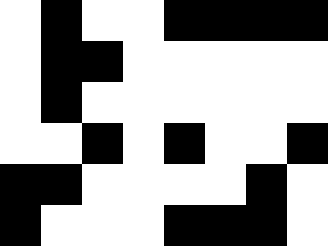[["white", "black", "white", "white", "black", "black", "black", "black"], ["white", "black", "black", "white", "white", "white", "white", "white"], ["white", "black", "white", "white", "white", "white", "white", "white"], ["white", "white", "black", "white", "black", "white", "white", "black"], ["black", "black", "white", "white", "white", "white", "black", "white"], ["black", "white", "white", "white", "black", "black", "black", "white"]]